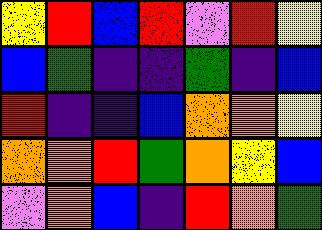[["yellow", "red", "blue", "red", "violet", "red", "yellow"], ["blue", "green", "indigo", "indigo", "green", "indigo", "blue"], ["red", "indigo", "indigo", "blue", "orange", "orange", "yellow"], ["orange", "orange", "red", "green", "orange", "yellow", "blue"], ["violet", "orange", "blue", "indigo", "red", "orange", "green"]]